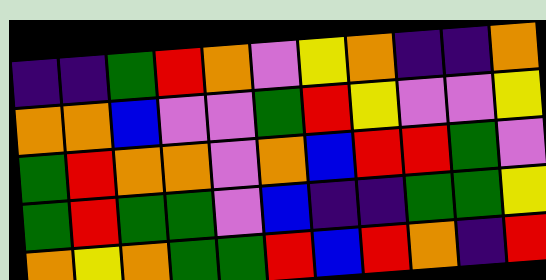[["indigo", "indigo", "green", "red", "orange", "violet", "yellow", "orange", "indigo", "indigo", "orange"], ["orange", "orange", "blue", "violet", "violet", "green", "red", "yellow", "violet", "violet", "yellow"], ["green", "red", "orange", "orange", "violet", "orange", "blue", "red", "red", "green", "violet"], ["green", "red", "green", "green", "violet", "blue", "indigo", "indigo", "green", "green", "yellow"], ["orange", "yellow", "orange", "green", "green", "red", "blue", "red", "orange", "indigo", "red"]]